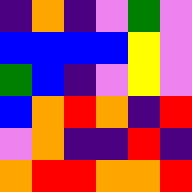[["indigo", "orange", "indigo", "violet", "green", "violet"], ["blue", "blue", "blue", "blue", "yellow", "violet"], ["green", "blue", "indigo", "violet", "yellow", "violet"], ["blue", "orange", "red", "orange", "indigo", "red"], ["violet", "orange", "indigo", "indigo", "red", "indigo"], ["orange", "red", "red", "orange", "orange", "red"]]